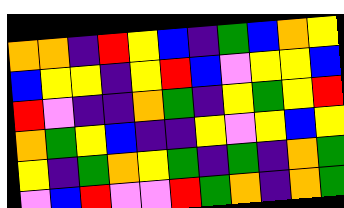[["orange", "orange", "indigo", "red", "yellow", "blue", "indigo", "green", "blue", "orange", "yellow"], ["blue", "yellow", "yellow", "indigo", "yellow", "red", "blue", "violet", "yellow", "yellow", "blue"], ["red", "violet", "indigo", "indigo", "orange", "green", "indigo", "yellow", "green", "yellow", "red"], ["orange", "green", "yellow", "blue", "indigo", "indigo", "yellow", "violet", "yellow", "blue", "yellow"], ["yellow", "indigo", "green", "orange", "yellow", "green", "indigo", "green", "indigo", "orange", "green"], ["violet", "blue", "red", "violet", "violet", "red", "green", "orange", "indigo", "orange", "green"]]